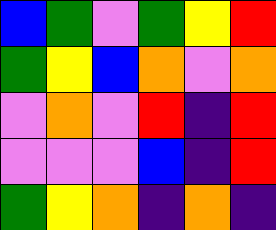[["blue", "green", "violet", "green", "yellow", "red"], ["green", "yellow", "blue", "orange", "violet", "orange"], ["violet", "orange", "violet", "red", "indigo", "red"], ["violet", "violet", "violet", "blue", "indigo", "red"], ["green", "yellow", "orange", "indigo", "orange", "indigo"]]